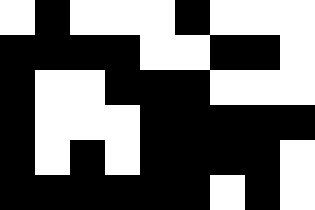[["white", "black", "white", "white", "white", "black", "white", "white", "white"], ["black", "black", "black", "black", "white", "white", "black", "black", "white"], ["black", "white", "white", "black", "black", "black", "white", "white", "white"], ["black", "white", "white", "white", "black", "black", "black", "black", "black"], ["black", "white", "black", "white", "black", "black", "black", "black", "white"], ["black", "black", "black", "black", "black", "black", "white", "black", "white"]]